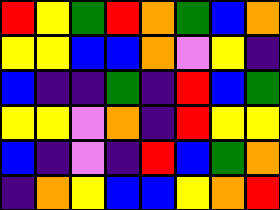[["red", "yellow", "green", "red", "orange", "green", "blue", "orange"], ["yellow", "yellow", "blue", "blue", "orange", "violet", "yellow", "indigo"], ["blue", "indigo", "indigo", "green", "indigo", "red", "blue", "green"], ["yellow", "yellow", "violet", "orange", "indigo", "red", "yellow", "yellow"], ["blue", "indigo", "violet", "indigo", "red", "blue", "green", "orange"], ["indigo", "orange", "yellow", "blue", "blue", "yellow", "orange", "red"]]